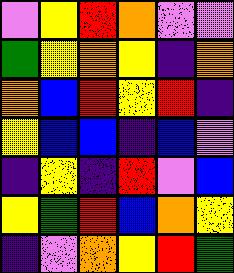[["violet", "yellow", "red", "orange", "violet", "violet"], ["green", "yellow", "orange", "yellow", "indigo", "orange"], ["orange", "blue", "red", "yellow", "red", "indigo"], ["yellow", "blue", "blue", "indigo", "blue", "violet"], ["indigo", "yellow", "indigo", "red", "violet", "blue"], ["yellow", "green", "red", "blue", "orange", "yellow"], ["indigo", "violet", "orange", "yellow", "red", "green"]]